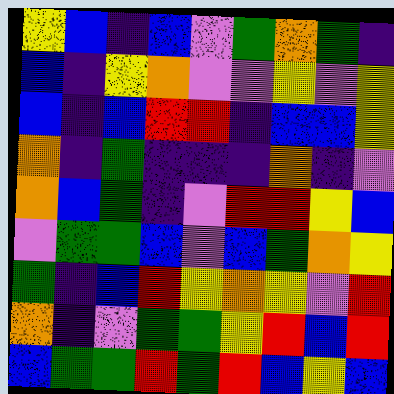[["yellow", "blue", "indigo", "blue", "violet", "green", "orange", "green", "indigo"], ["blue", "indigo", "yellow", "orange", "violet", "violet", "yellow", "violet", "yellow"], ["blue", "indigo", "blue", "red", "red", "indigo", "blue", "blue", "yellow"], ["orange", "indigo", "green", "indigo", "indigo", "indigo", "orange", "indigo", "violet"], ["orange", "blue", "green", "indigo", "violet", "red", "red", "yellow", "blue"], ["violet", "green", "green", "blue", "violet", "blue", "green", "orange", "yellow"], ["green", "indigo", "blue", "red", "yellow", "orange", "yellow", "violet", "red"], ["orange", "indigo", "violet", "green", "green", "yellow", "red", "blue", "red"], ["blue", "green", "green", "red", "green", "red", "blue", "yellow", "blue"]]